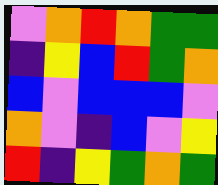[["violet", "orange", "red", "orange", "green", "green"], ["indigo", "yellow", "blue", "red", "green", "orange"], ["blue", "violet", "blue", "blue", "blue", "violet"], ["orange", "violet", "indigo", "blue", "violet", "yellow"], ["red", "indigo", "yellow", "green", "orange", "green"]]